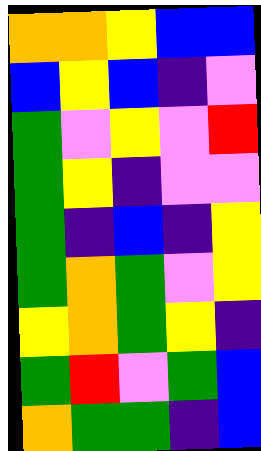[["orange", "orange", "yellow", "blue", "blue"], ["blue", "yellow", "blue", "indigo", "violet"], ["green", "violet", "yellow", "violet", "red"], ["green", "yellow", "indigo", "violet", "violet"], ["green", "indigo", "blue", "indigo", "yellow"], ["green", "orange", "green", "violet", "yellow"], ["yellow", "orange", "green", "yellow", "indigo"], ["green", "red", "violet", "green", "blue"], ["orange", "green", "green", "indigo", "blue"]]